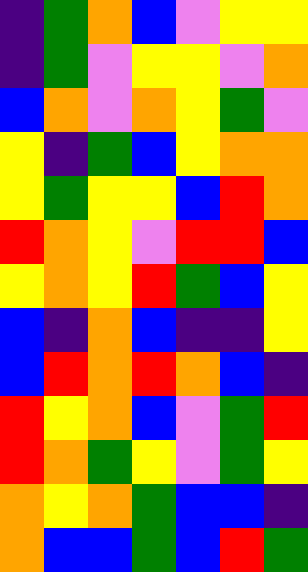[["indigo", "green", "orange", "blue", "violet", "yellow", "yellow"], ["indigo", "green", "violet", "yellow", "yellow", "violet", "orange"], ["blue", "orange", "violet", "orange", "yellow", "green", "violet"], ["yellow", "indigo", "green", "blue", "yellow", "orange", "orange"], ["yellow", "green", "yellow", "yellow", "blue", "red", "orange"], ["red", "orange", "yellow", "violet", "red", "red", "blue"], ["yellow", "orange", "yellow", "red", "green", "blue", "yellow"], ["blue", "indigo", "orange", "blue", "indigo", "indigo", "yellow"], ["blue", "red", "orange", "red", "orange", "blue", "indigo"], ["red", "yellow", "orange", "blue", "violet", "green", "red"], ["red", "orange", "green", "yellow", "violet", "green", "yellow"], ["orange", "yellow", "orange", "green", "blue", "blue", "indigo"], ["orange", "blue", "blue", "green", "blue", "red", "green"]]